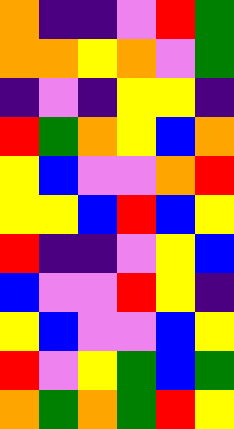[["orange", "indigo", "indigo", "violet", "red", "green"], ["orange", "orange", "yellow", "orange", "violet", "green"], ["indigo", "violet", "indigo", "yellow", "yellow", "indigo"], ["red", "green", "orange", "yellow", "blue", "orange"], ["yellow", "blue", "violet", "violet", "orange", "red"], ["yellow", "yellow", "blue", "red", "blue", "yellow"], ["red", "indigo", "indigo", "violet", "yellow", "blue"], ["blue", "violet", "violet", "red", "yellow", "indigo"], ["yellow", "blue", "violet", "violet", "blue", "yellow"], ["red", "violet", "yellow", "green", "blue", "green"], ["orange", "green", "orange", "green", "red", "yellow"]]